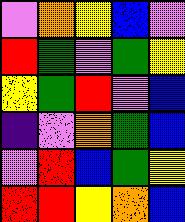[["violet", "orange", "yellow", "blue", "violet"], ["red", "green", "violet", "green", "yellow"], ["yellow", "green", "red", "violet", "blue"], ["indigo", "violet", "orange", "green", "blue"], ["violet", "red", "blue", "green", "yellow"], ["red", "red", "yellow", "orange", "blue"]]